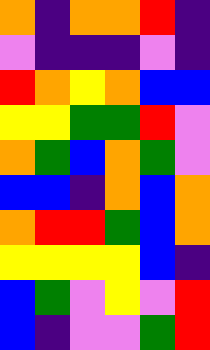[["orange", "indigo", "orange", "orange", "red", "indigo"], ["violet", "indigo", "indigo", "indigo", "violet", "indigo"], ["red", "orange", "yellow", "orange", "blue", "blue"], ["yellow", "yellow", "green", "green", "red", "violet"], ["orange", "green", "blue", "orange", "green", "violet"], ["blue", "blue", "indigo", "orange", "blue", "orange"], ["orange", "red", "red", "green", "blue", "orange"], ["yellow", "yellow", "yellow", "yellow", "blue", "indigo"], ["blue", "green", "violet", "yellow", "violet", "red"], ["blue", "indigo", "violet", "violet", "green", "red"]]